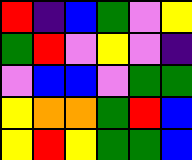[["red", "indigo", "blue", "green", "violet", "yellow"], ["green", "red", "violet", "yellow", "violet", "indigo"], ["violet", "blue", "blue", "violet", "green", "green"], ["yellow", "orange", "orange", "green", "red", "blue"], ["yellow", "red", "yellow", "green", "green", "blue"]]